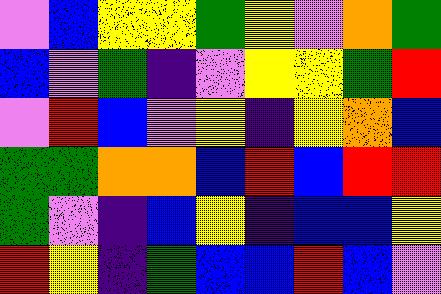[["violet", "blue", "yellow", "yellow", "green", "yellow", "violet", "orange", "green"], ["blue", "violet", "green", "indigo", "violet", "yellow", "yellow", "green", "red"], ["violet", "red", "blue", "violet", "yellow", "indigo", "yellow", "orange", "blue"], ["green", "green", "orange", "orange", "blue", "red", "blue", "red", "red"], ["green", "violet", "indigo", "blue", "yellow", "indigo", "blue", "blue", "yellow"], ["red", "yellow", "indigo", "green", "blue", "blue", "red", "blue", "violet"]]